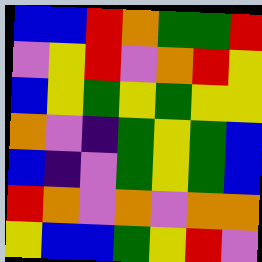[["blue", "blue", "red", "orange", "green", "green", "red"], ["violet", "yellow", "red", "violet", "orange", "red", "yellow"], ["blue", "yellow", "green", "yellow", "green", "yellow", "yellow"], ["orange", "violet", "indigo", "green", "yellow", "green", "blue"], ["blue", "indigo", "violet", "green", "yellow", "green", "blue"], ["red", "orange", "violet", "orange", "violet", "orange", "orange"], ["yellow", "blue", "blue", "green", "yellow", "red", "violet"]]